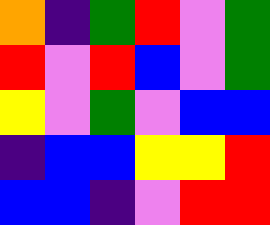[["orange", "indigo", "green", "red", "violet", "green"], ["red", "violet", "red", "blue", "violet", "green"], ["yellow", "violet", "green", "violet", "blue", "blue"], ["indigo", "blue", "blue", "yellow", "yellow", "red"], ["blue", "blue", "indigo", "violet", "red", "red"]]